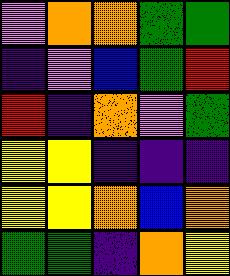[["violet", "orange", "orange", "green", "green"], ["indigo", "violet", "blue", "green", "red"], ["red", "indigo", "orange", "violet", "green"], ["yellow", "yellow", "indigo", "indigo", "indigo"], ["yellow", "yellow", "orange", "blue", "orange"], ["green", "green", "indigo", "orange", "yellow"]]